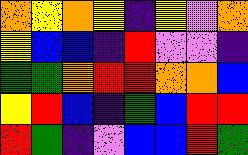[["orange", "yellow", "orange", "yellow", "indigo", "yellow", "violet", "orange"], ["yellow", "blue", "blue", "indigo", "red", "violet", "violet", "indigo"], ["green", "green", "orange", "red", "red", "orange", "orange", "blue"], ["yellow", "red", "blue", "indigo", "green", "blue", "red", "red"], ["red", "green", "indigo", "violet", "blue", "blue", "red", "green"]]